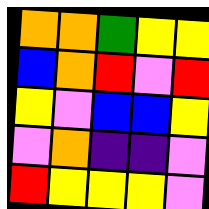[["orange", "orange", "green", "yellow", "yellow"], ["blue", "orange", "red", "violet", "red"], ["yellow", "violet", "blue", "blue", "yellow"], ["violet", "orange", "indigo", "indigo", "violet"], ["red", "yellow", "yellow", "yellow", "violet"]]